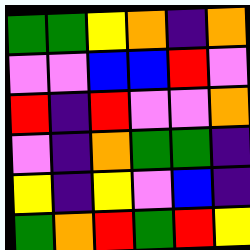[["green", "green", "yellow", "orange", "indigo", "orange"], ["violet", "violet", "blue", "blue", "red", "violet"], ["red", "indigo", "red", "violet", "violet", "orange"], ["violet", "indigo", "orange", "green", "green", "indigo"], ["yellow", "indigo", "yellow", "violet", "blue", "indigo"], ["green", "orange", "red", "green", "red", "yellow"]]